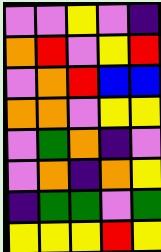[["violet", "violet", "yellow", "violet", "indigo"], ["orange", "red", "violet", "yellow", "red"], ["violet", "orange", "red", "blue", "blue"], ["orange", "orange", "violet", "yellow", "yellow"], ["violet", "green", "orange", "indigo", "violet"], ["violet", "orange", "indigo", "orange", "yellow"], ["indigo", "green", "green", "violet", "green"], ["yellow", "yellow", "yellow", "red", "yellow"]]